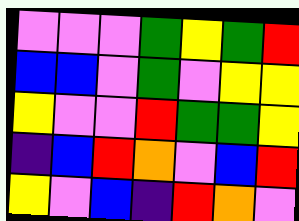[["violet", "violet", "violet", "green", "yellow", "green", "red"], ["blue", "blue", "violet", "green", "violet", "yellow", "yellow"], ["yellow", "violet", "violet", "red", "green", "green", "yellow"], ["indigo", "blue", "red", "orange", "violet", "blue", "red"], ["yellow", "violet", "blue", "indigo", "red", "orange", "violet"]]